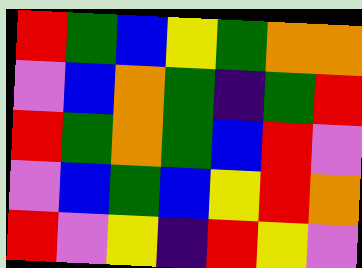[["red", "green", "blue", "yellow", "green", "orange", "orange"], ["violet", "blue", "orange", "green", "indigo", "green", "red"], ["red", "green", "orange", "green", "blue", "red", "violet"], ["violet", "blue", "green", "blue", "yellow", "red", "orange"], ["red", "violet", "yellow", "indigo", "red", "yellow", "violet"]]